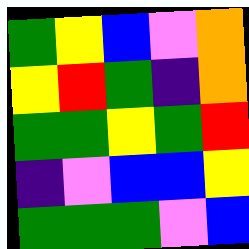[["green", "yellow", "blue", "violet", "orange"], ["yellow", "red", "green", "indigo", "orange"], ["green", "green", "yellow", "green", "red"], ["indigo", "violet", "blue", "blue", "yellow"], ["green", "green", "green", "violet", "blue"]]